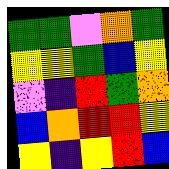[["green", "green", "violet", "orange", "green"], ["yellow", "yellow", "green", "blue", "yellow"], ["violet", "indigo", "red", "green", "orange"], ["blue", "orange", "red", "red", "yellow"], ["yellow", "indigo", "yellow", "red", "blue"]]